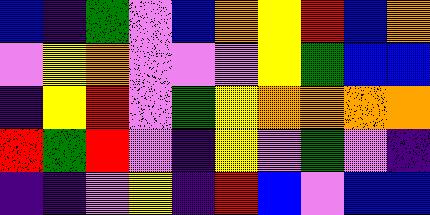[["blue", "indigo", "green", "violet", "blue", "orange", "yellow", "red", "blue", "orange"], ["violet", "yellow", "orange", "violet", "violet", "violet", "yellow", "green", "blue", "blue"], ["indigo", "yellow", "red", "violet", "green", "yellow", "orange", "orange", "orange", "orange"], ["red", "green", "red", "violet", "indigo", "yellow", "violet", "green", "violet", "indigo"], ["indigo", "indigo", "violet", "yellow", "indigo", "red", "blue", "violet", "blue", "blue"]]